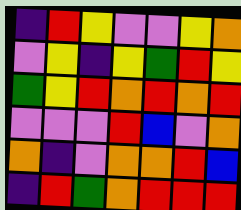[["indigo", "red", "yellow", "violet", "violet", "yellow", "orange"], ["violet", "yellow", "indigo", "yellow", "green", "red", "yellow"], ["green", "yellow", "red", "orange", "red", "orange", "red"], ["violet", "violet", "violet", "red", "blue", "violet", "orange"], ["orange", "indigo", "violet", "orange", "orange", "red", "blue"], ["indigo", "red", "green", "orange", "red", "red", "red"]]